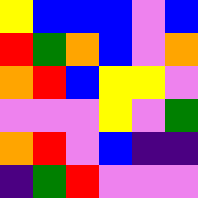[["yellow", "blue", "blue", "blue", "violet", "blue"], ["red", "green", "orange", "blue", "violet", "orange"], ["orange", "red", "blue", "yellow", "yellow", "violet"], ["violet", "violet", "violet", "yellow", "violet", "green"], ["orange", "red", "violet", "blue", "indigo", "indigo"], ["indigo", "green", "red", "violet", "violet", "violet"]]